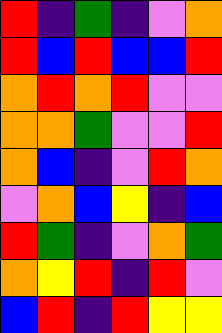[["red", "indigo", "green", "indigo", "violet", "orange"], ["red", "blue", "red", "blue", "blue", "red"], ["orange", "red", "orange", "red", "violet", "violet"], ["orange", "orange", "green", "violet", "violet", "red"], ["orange", "blue", "indigo", "violet", "red", "orange"], ["violet", "orange", "blue", "yellow", "indigo", "blue"], ["red", "green", "indigo", "violet", "orange", "green"], ["orange", "yellow", "red", "indigo", "red", "violet"], ["blue", "red", "indigo", "red", "yellow", "yellow"]]